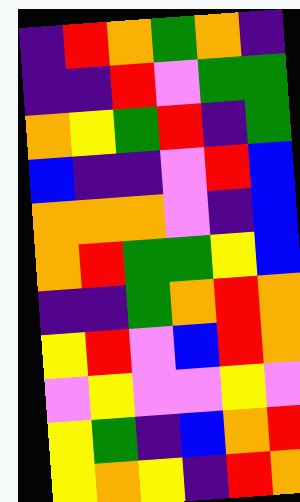[["indigo", "red", "orange", "green", "orange", "indigo"], ["indigo", "indigo", "red", "violet", "green", "green"], ["orange", "yellow", "green", "red", "indigo", "green"], ["blue", "indigo", "indigo", "violet", "red", "blue"], ["orange", "orange", "orange", "violet", "indigo", "blue"], ["orange", "red", "green", "green", "yellow", "blue"], ["indigo", "indigo", "green", "orange", "red", "orange"], ["yellow", "red", "violet", "blue", "red", "orange"], ["violet", "yellow", "violet", "violet", "yellow", "violet"], ["yellow", "green", "indigo", "blue", "orange", "red"], ["yellow", "orange", "yellow", "indigo", "red", "orange"]]